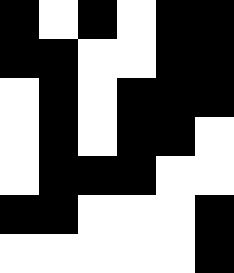[["black", "white", "black", "white", "black", "black"], ["black", "black", "white", "white", "black", "black"], ["white", "black", "white", "black", "black", "black"], ["white", "black", "white", "black", "black", "white"], ["white", "black", "black", "black", "white", "white"], ["black", "black", "white", "white", "white", "black"], ["white", "white", "white", "white", "white", "black"]]